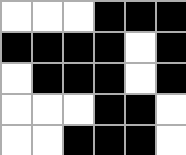[["white", "white", "white", "black", "black", "black"], ["black", "black", "black", "black", "white", "black"], ["white", "black", "black", "black", "white", "black"], ["white", "white", "white", "black", "black", "white"], ["white", "white", "black", "black", "black", "white"]]